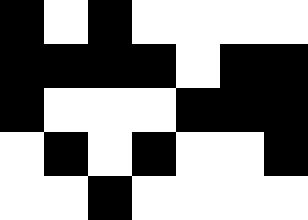[["black", "white", "black", "white", "white", "white", "white"], ["black", "black", "black", "black", "white", "black", "black"], ["black", "white", "white", "white", "black", "black", "black"], ["white", "black", "white", "black", "white", "white", "black"], ["white", "white", "black", "white", "white", "white", "white"]]